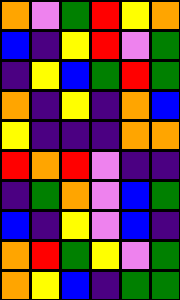[["orange", "violet", "green", "red", "yellow", "orange"], ["blue", "indigo", "yellow", "red", "violet", "green"], ["indigo", "yellow", "blue", "green", "red", "green"], ["orange", "indigo", "yellow", "indigo", "orange", "blue"], ["yellow", "indigo", "indigo", "indigo", "orange", "orange"], ["red", "orange", "red", "violet", "indigo", "indigo"], ["indigo", "green", "orange", "violet", "blue", "green"], ["blue", "indigo", "yellow", "violet", "blue", "indigo"], ["orange", "red", "green", "yellow", "violet", "green"], ["orange", "yellow", "blue", "indigo", "green", "green"]]